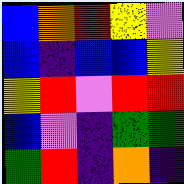[["blue", "orange", "red", "yellow", "violet"], ["blue", "indigo", "blue", "blue", "yellow"], ["yellow", "red", "violet", "red", "red"], ["blue", "violet", "indigo", "green", "green"], ["green", "red", "indigo", "orange", "indigo"]]